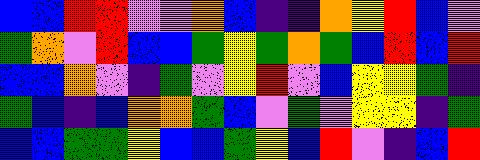[["blue", "blue", "red", "red", "violet", "violet", "orange", "blue", "indigo", "indigo", "orange", "yellow", "red", "blue", "violet"], ["green", "orange", "violet", "red", "blue", "blue", "green", "yellow", "green", "orange", "green", "blue", "red", "blue", "red"], ["blue", "blue", "orange", "violet", "indigo", "green", "violet", "yellow", "red", "violet", "blue", "yellow", "yellow", "green", "indigo"], ["green", "blue", "indigo", "blue", "orange", "orange", "green", "blue", "violet", "green", "violet", "yellow", "yellow", "indigo", "green"], ["blue", "blue", "green", "green", "yellow", "blue", "blue", "green", "yellow", "blue", "red", "violet", "indigo", "blue", "red"]]